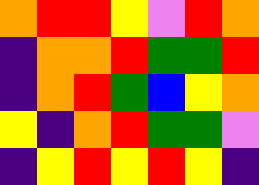[["orange", "red", "red", "yellow", "violet", "red", "orange"], ["indigo", "orange", "orange", "red", "green", "green", "red"], ["indigo", "orange", "red", "green", "blue", "yellow", "orange"], ["yellow", "indigo", "orange", "red", "green", "green", "violet"], ["indigo", "yellow", "red", "yellow", "red", "yellow", "indigo"]]